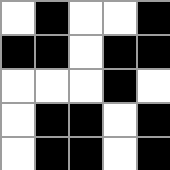[["white", "black", "white", "white", "black"], ["black", "black", "white", "black", "black"], ["white", "white", "white", "black", "white"], ["white", "black", "black", "white", "black"], ["white", "black", "black", "white", "black"]]